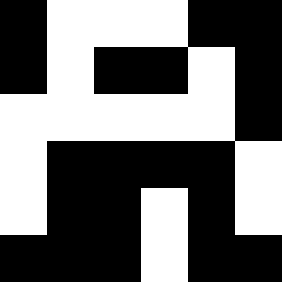[["black", "white", "white", "white", "black", "black"], ["black", "white", "black", "black", "white", "black"], ["white", "white", "white", "white", "white", "black"], ["white", "black", "black", "black", "black", "white"], ["white", "black", "black", "white", "black", "white"], ["black", "black", "black", "white", "black", "black"]]